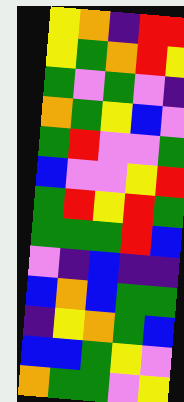[["yellow", "orange", "indigo", "red", "red"], ["yellow", "green", "orange", "red", "yellow"], ["green", "violet", "green", "violet", "indigo"], ["orange", "green", "yellow", "blue", "violet"], ["green", "red", "violet", "violet", "green"], ["blue", "violet", "violet", "yellow", "red"], ["green", "red", "yellow", "red", "green"], ["green", "green", "green", "red", "blue"], ["violet", "indigo", "blue", "indigo", "indigo"], ["blue", "orange", "blue", "green", "green"], ["indigo", "yellow", "orange", "green", "blue"], ["blue", "blue", "green", "yellow", "violet"], ["orange", "green", "green", "violet", "yellow"]]